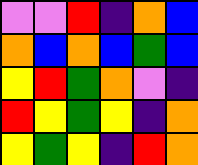[["violet", "violet", "red", "indigo", "orange", "blue"], ["orange", "blue", "orange", "blue", "green", "blue"], ["yellow", "red", "green", "orange", "violet", "indigo"], ["red", "yellow", "green", "yellow", "indigo", "orange"], ["yellow", "green", "yellow", "indigo", "red", "orange"]]